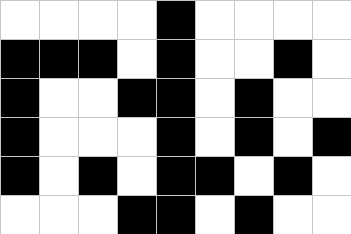[["white", "white", "white", "white", "black", "white", "white", "white", "white"], ["black", "black", "black", "white", "black", "white", "white", "black", "white"], ["black", "white", "white", "black", "black", "white", "black", "white", "white"], ["black", "white", "white", "white", "black", "white", "black", "white", "black"], ["black", "white", "black", "white", "black", "black", "white", "black", "white"], ["white", "white", "white", "black", "black", "white", "black", "white", "white"]]